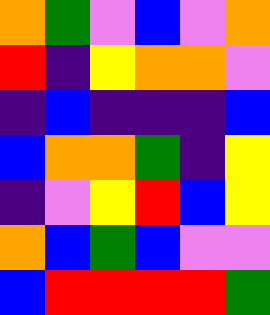[["orange", "green", "violet", "blue", "violet", "orange"], ["red", "indigo", "yellow", "orange", "orange", "violet"], ["indigo", "blue", "indigo", "indigo", "indigo", "blue"], ["blue", "orange", "orange", "green", "indigo", "yellow"], ["indigo", "violet", "yellow", "red", "blue", "yellow"], ["orange", "blue", "green", "blue", "violet", "violet"], ["blue", "red", "red", "red", "red", "green"]]